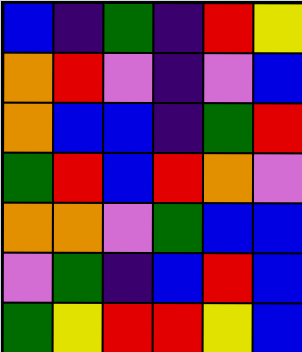[["blue", "indigo", "green", "indigo", "red", "yellow"], ["orange", "red", "violet", "indigo", "violet", "blue"], ["orange", "blue", "blue", "indigo", "green", "red"], ["green", "red", "blue", "red", "orange", "violet"], ["orange", "orange", "violet", "green", "blue", "blue"], ["violet", "green", "indigo", "blue", "red", "blue"], ["green", "yellow", "red", "red", "yellow", "blue"]]